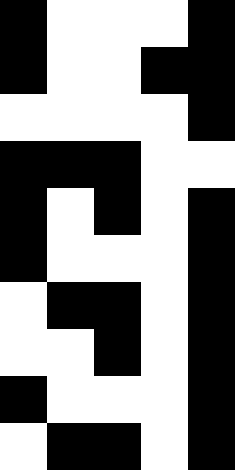[["black", "white", "white", "white", "black"], ["black", "white", "white", "black", "black"], ["white", "white", "white", "white", "black"], ["black", "black", "black", "white", "white"], ["black", "white", "black", "white", "black"], ["black", "white", "white", "white", "black"], ["white", "black", "black", "white", "black"], ["white", "white", "black", "white", "black"], ["black", "white", "white", "white", "black"], ["white", "black", "black", "white", "black"]]